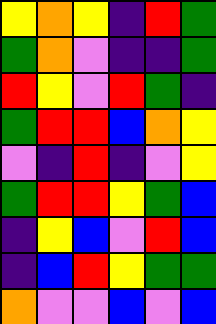[["yellow", "orange", "yellow", "indigo", "red", "green"], ["green", "orange", "violet", "indigo", "indigo", "green"], ["red", "yellow", "violet", "red", "green", "indigo"], ["green", "red", "red", "blue", "orange", "yellow"], ["violet", "indigo", "red", "indigo", "violet", "yellow"], ["green", "red", "red", "yellow", "green", "blue"], ["indigo", "yellow", "blue", "violet", "red", "blue"], ["indigo", "blue", "red", "yellow", "green", "green"], ["orange", "violet", "violet", "blue", "violet", "blue"]]